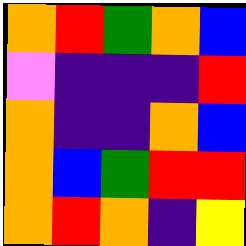[["orange", "red", "green", "orange", "blue"], ["violet", "indigo", "indigo", "indigo", "red"], ["orange", "indigo", "indigo", "orange", "blue"], ["orange", "blue", "green", "red", "red"], ["orange", "red", "orange", "indigo", "yellow"]]